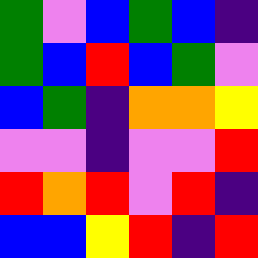[["green", "violet", "blue", "green", "blue", "indigo"], ["green", "blue", "red", "blue", "green", "violet"], ["blue", "green", "indigo", "orange", "orange", "yellow"], ["violet", "violet", "indigo", "violet", "violet", "red"], ["red", "orange", "red", "violet", "red", "indigo"], ["blue", "blue", "yellow", "red", "indigo", "red"]]